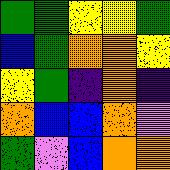[["green", "green", "yellow", "yellow", "green"], ["blue", "green", "orange", "orange", "yellow"], ["yellow", "green", "indigo", "orange", "indigo"], ["orange", "blue", "blue", "orange", "violet"], ["green", "violet", "blue", "orange", "orange"]]